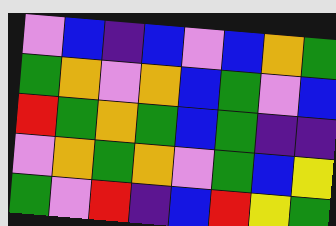[["violet", "blue", "indigo", "blue", "violet", "blue", "orange", "green"], ["green", "orange", "violet", "orange", "blue", "green", "violet", "blue"], ["red", "green", "orange", "green", "blue", "green", "indigo", "indigo"], ["violet", "orange", "green", "orange", "violet", "green", "blue", "yellow"], ["green", "violet", "red", "indigo", "blue", "red", "yellow", "green"]]